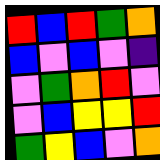[["red", "blue", "red", "green", "orange"], ["blue", "violet", "blue", "violet", "indigo"], ["violet", "green", "orange", "red", "violet"], ["violet", "blue", "yellow", "yellow", "red"], ["green", "yellow", "blue", "violet", "orange"]]